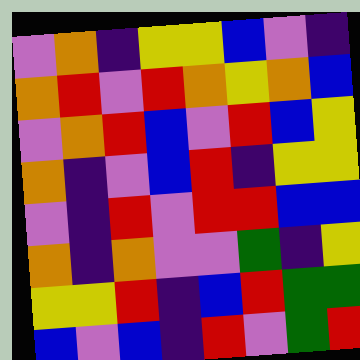[["violet", "orange", "indigo", "yellow", "yellow", "blue", "violet", "indigo"], ["orange", "red", "violet", "red", "orange", "yellow", "orange", "blue"], ["violet", "orange", "red", "blue", "violet", "red", "blue", "yellow"], ["orange", "indigo", "violet", "blue", "red", "indigo", "yellow", "yellow"], ["violet", "indigo", "red", "violet", "red", "red", "blue", "blue"], ["orange", "indigo", "orange", "violet", "violet", "green", "indigo", "yellow"], ["yellow", "yellow", "red", "indigo", "blue", "red", "green", "green"], ["blue", "violet", "blue", "indigo", "red", "violet", "green", "red"]]